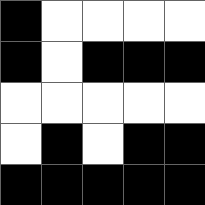[["black", "white", "white", "white", "white"], ["black", "white", "black", "black", "black"], ["white", "white", "white", "white", "white"], ["white", "black", "white", "black", "black"], ["black", "black", "black", "black", "black"]]